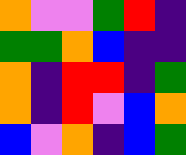[["orange", "violet", "violet", "green", "red", "indigo"], ["green", "green", "orange", "blue", "indigo", "indigo"], ["orange", "indigo", "red", "red", "indigo", "green"], ["orange", "indigo", "red", "violet", "blue", "orange"], ["blue", "violet", "orange", "indigo", "blue", "green"]]